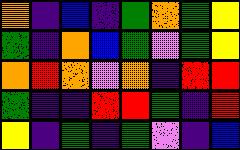[["orange", "indigo", "blue", "indigo", "green", "orange", "green", "yellow"], ["green", "indigo", "orange", "blue", "green", "violet", "green", "yellow"], ["orange", "red", "orange", "violet", "orange", "indigo", "red", "red"], ["green", "indigo", "indigo", "red", "red", "green", "indigo", "red"], ["yellow", "indigo", "green", "indigo", "green", "violet", "indigo", "blue"]]